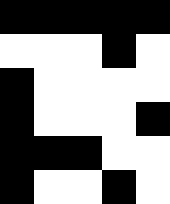[["black", "black", "black", "black", "black"], ["white", "white", "white", "black", "white"], ["black", "white", "white", "white", "white"], ["black", "white", "white", "white", "black"], ["black", "black", "black", "white", "white"], ["black", "white", "white", "black", "white"]]